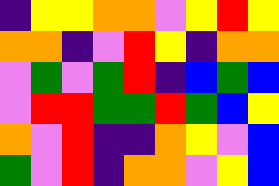[["indigo", "yellow", "yellow", "orange", "orange", "violet", "yellow", "red", "yellow"], ["orange", "orange", "indigo", "violet", "red", "yellow", "indigo", "orange", "orange"], ["violet", "green", "violet", "green", "red", "indigo", "blue", "green", "blue"], ["violet", "red", "red", "green", "green", "red", "green", "blue", "yellow"], ["orange", "violet", "red", "indigo", "indigo", "orange", "yellow", "violet", "blue"], ["green", "violet", "red", "indigo", "orange", "orange", "violet", "yellow", "blue"]]